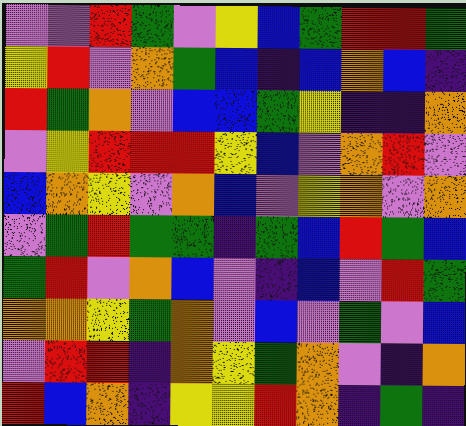[["violet", "violet", "red", "green", "violet", "yellow", "blue", "green", "red", "red", "green"], ["yellow", "red", "violet", "orange", "green", "blue", "indigo", "blue", "orange", "blue", "indigo"], ["red", "green", "orange", "violet", "blue", "blue", "green", "yellow", "indigo", "indigo", "orange"], ["violet", "yellow", "red", "red", "red", "yellow", "blue", "violet", "orange", "red", "violet"], ["blue", "orange", "yellow", "violet", "orange", "blue", "violet", "yellow", "orange", "violet", "orange"], ["violet", "green", "red", "green", "green", "indigo", "green", "blue", "red", "green", "blue"], ["green", "red", "violet", "orange", "blue", "violet", "indigo", "blue", "violet", "red", "green"], ["orange", "orange", "yellow", "green", "orange", "violet", "blue", "violet", "green", "violet", "blue"], ["violet", "red", "red", "indigo", "orange", "yellow", "green", "orange", "violet", "indigo", "orange"], ["red", "blue", "orange", "indigo", "yellow", "yellow", "red", "orange", "indigo", "green", "indigo"]]